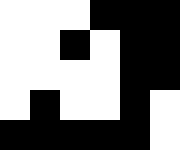[["white", "white", "white", "black", "black", "black"], ["white", "white", "black", "white", "black", "black"], ["white", "white", "white", "white", "black", "black"], ["white", "black", "white", "white", "black", "white"], ["black", "black", "black", "black", "black", "white"]]